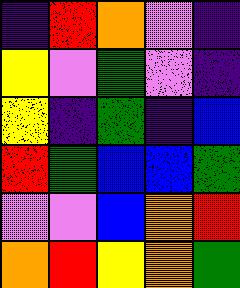[["indigo", "red", "orange", "violet", "indigo"], ["yellow", "violet", "green", "violet", "indigo"], ["yellow", "indigo", "green", "indigo", "blue"], ["red", "green", "blue", "blue", "green"], ["violet", "violet", "blue", "orange", "red"], ["orange", "red", "yellow", "orange", "green"]]